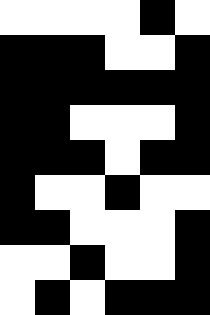[["white", "white", "white", "white", "black", "white"], ["black", "black", "black", "white", "white", "black"], ["black", "black", "black", "black", "black", "black"], ["black", "black", "white", "white", "white", "black"], ["black", "black", "black", "white", "black", "black"], ["black", "white", "white", "black", "white", "white"], ["black", "black", "white", "white", "white", "black"], ["white", "white", "black", "white", "white", "black"], ["white", "black", "white", "black", "black", "black"]]